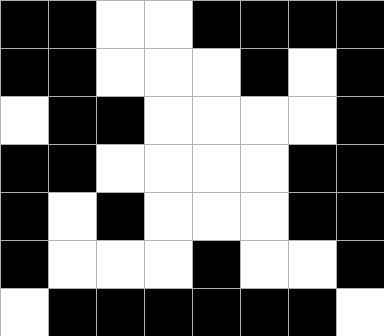[["black", "black", "white", "white", "black", "black", "black", "black"], ["black", "black", "white", "white", "white", "black", "white", "black"], ["white", "black", "black", "white", "white", "white", "white", "black"], ["black", "black", "white", "white", "white", "white", "black", "black"], ["black", "white", "black", "white", "white", "white", "black", "black"], ["black", "white", "white", "white", "black", "white", "white", "black"], ["white", "black", "black", "black", "black", "black", "black", "white"]]